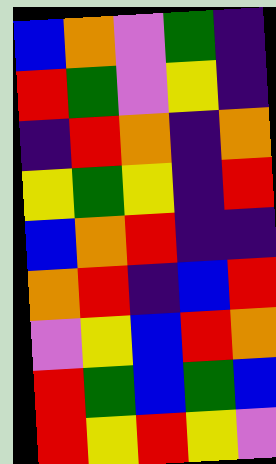[["blue", "orange", "violet", "green", "indigo"], ["red", "green", "violet", "yellow", "indigo"], ["indigo", "red", "orange", "indigo", "orange"], ["yellow", "green", "yellow", "indigo", "red"], ["blue", "orange", "red", "indigo", "indigo"], ["orange", "red", "indigo", "blue", "red"], ["violet", "yellow", "blue", "red", "orange"], ["red", "green", "blue", "green", "blue"], ["red", "yellow", "red", "yellow", "violet"]]